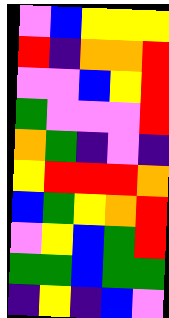[["violet", "blue", "yellow", "yellow", "yellow"], ["red", "indigo", "orange", "orange", "red"], ["violet", "violet", "blue", "yellow", "red"], ["green", "violet", "violet", "violet", "red"], ["orange", "green", "indigo", "violet", "indigo"], ["yellow", "red", "red", "red", "orange"], ["blue", "green", "yellow", "orange", "red"], ["violet", "yellow", "blue", "green", "red"], ["green", "green", "blue", "green", "green"], ["indigo", "yellow", "indigo", "blue", "violet"]]